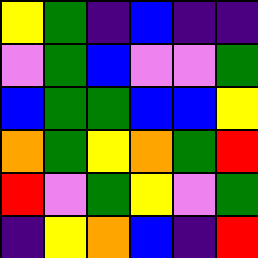[["yellow", "green", "indigo", "blue", "indigo", "indigo"], ["violet", "green", "blue", "violet", "violet", "green"], ["blue", "green", "green", "blue", "blue", "yellow"], ["orange", "green", "yellow", "orange", "green", "red"], ["red", "violet", "green", "yellow", "violet", "green"], ["indigo", "yellow", "orange", "blue", "indigo", "red"]]